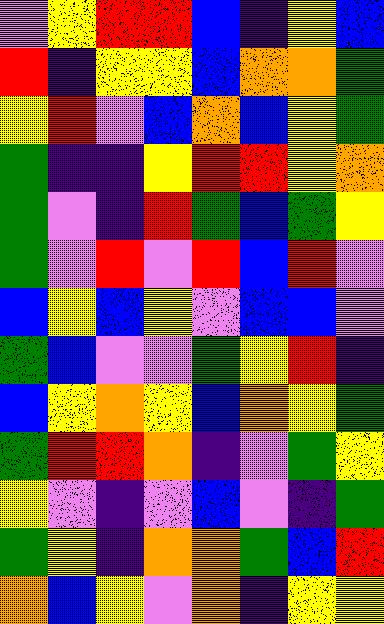[["violet", "yellow", "red", "red", "blue", "indigo", "yellow", "blue"], ["red", "indigo", "yellow", "yellow", "blue", "orange", "orange", "green"], ["yellow", "red", "violet", "blue", "orange", "blue", "yellow", "green"], ["green", "indigo", "indigo", "yellow", "red", "red", "yellow", "orange"], ["green", "violet", "indigo", "red", "green", "blue", "green", "yellow"], ["green", "violet", "red", "violet", "red", "blue", "red", "violet"], ["blue", "yellow", "blue", "yellow", "violet", "blue", "blue", "violet"], ["green", "blue", "violet", "violet", "green", "yellow", "red", "indigo"], ["blue", "yellow", "orange", "yellow", "blue", "orange", "yellow", "green"], ["green", "red", "red", "orange", "indigo", "violet", "green", "yellow"], ["yellow", "violet", "indigo", "violet", "blue", "violet", "indigo", "green"], ["green", "yellow", "indigo", "orange", "orange", "green", "blue", "red"], ["orange", "blue", "yellow", "violet", "orange", "indigo", "yellow", "yellow"]]